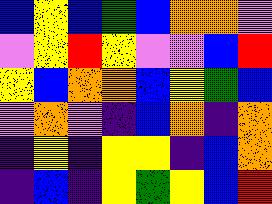[["blue", "yellow", "blue", "green", "blue", "orange", "orange", "violet"], ["violet", "yellow", "red", "yellow", "violet", "violet", "blue", "red"], ["yellow", "blue", "orange", "orange", "blue", "yellow", "green", "blue"], ["violet", "orange", "violet", "indigo", "blue", "orange", "indigo", "orange"], ["indigo", "yellow", "indigo", "yellow", "yellow", "indigo", "blue", "orange"], ["indigo", "blue", "indigo", "yellow", "green", "yellow", "blue", "red"]]